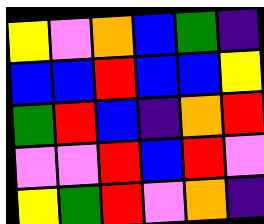[["yellow", "violet", "orange", "blue", "green", "indigo"], ["blue", "blue", "red", "blue", "blue", "yellow"], ["green", "red", "blue", "indigo", "orange", "red"], ["violet", "violet", "red", "blue", "red", "violet"], ["yellow", "green", "red", "violet", "orange", "indigo"]]